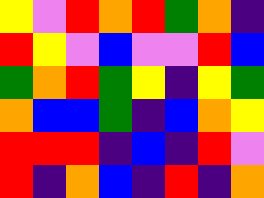[["yellow", "violet", "red", "orange", "red", "green", "orange", "indigo"], ["red", "yellow", "violet", "blue", "violet", "violet", "red", "blue"], ["green", "orange", "red", "green", "yellow", "indigo", "yellow", "green"], ["orange", "blue", "blue", "green", "indigo", "blue", "orange", "yellow"], ["red", "red", "red", "indigo", "blue", "indigo", "red", "violet"], ["red", "indigo", "orange", "blue", "indigo", "red", "indigo", "orange"]]